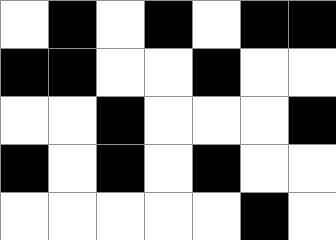[["white", "black", "white", "black", "white", "black", "black"], ["black", "black", "white", "white", "black", "white", "white"], ["white", "white", "black", "white", "white", "white", "black"], ["black", "white", "black", "white", "black", "white", "white"], ["white", "white", "white", "white", "white", "black", "white"]]